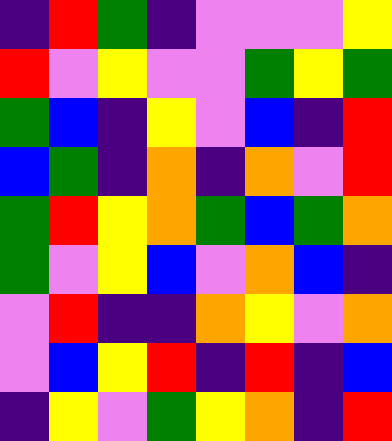[["indigo", "red", "green", "indigo", "violet", "violet", "violet", "yellow"], ["red", "violet", "yellow", "violet", "violet", "green", "yellow", "green"], ["green", "blue", "indigo", "yellow", "violet", "blue", "indigo", "red"], ["blue", "green", "indigo", "orange", "indigo", "orange", "violet", "red"], ["green", "red", "yellow", "orange", "green", "blue", "green", "orange"], ["green", "violet", "yellow", "blue", "violet", "orange", "blue", "indigo"], ["violet", "red", "indigo", "indigo", "orange", "yellow", "violet", "orange"], ["violet", "blue", "yellow", "red", "indigo", "red", "indigo", "blue"], ["indigo", "yellow", "violet", "green", "yellow", "orange", "indigo", "red"]]